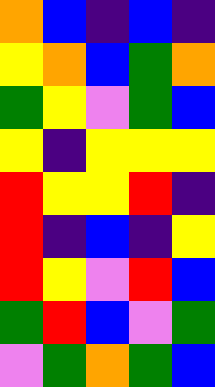[["orange", "blue", "indigo", "blue", "indigo"], ["yellow", "orange", "blue", "green", "orange"], ["green", "yellow", "violet", "green", "blue"], ["yellow", "indigo", "yellow", "yellow", "yellow"], ["red", "yellow", "yellow", "red", "indigo"], ["red", "indigo", "blue", "indigo", "yellow"], ["red", "yellow", "violet", "red", "blue"], ["green", "red", "blue", "violet", "green"], ["violet", "green", "orange", "green", "blue"]]